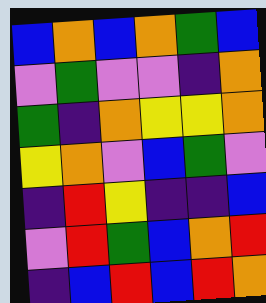[["blue", "orange", "blue", "orange", "green", "blue"], ["violet", "green", "violet", "violet", "indigo", "orange"], ["green", "indigo", "orange", "yellow", "yellow", "orange"], ["yellow", "orange", "violet", "blue", "green", "violet"], ["indigo", "red", "yellow", "indigo", "indigo", "blue"], ["violet", "red", "green", "blue", "orange", "red"], ["indigo", "blue", "red", "blue", "red", "orange"]]